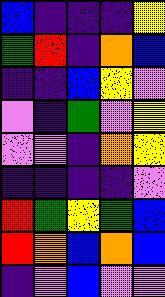[["blue", "indigo", "indigo", "indigo", "yellow"], ["green", "red", "indigo", "orange", "blue"], ["indigo", "indigo", "blue", "yellow", "violet"], ["violet", "indigo", "green", "violet", "yellow"], ["violet", "violet", "indigo", "orange", "yellow"], ["indigo", "indigo", "indigo", "indigo", "violet"], ["red", "green", "yellow", "green", "blue"], ["red", "orange", "blue", "orange", "blue"], ["indigo", "violet", "blue", "violet", "violet"]]